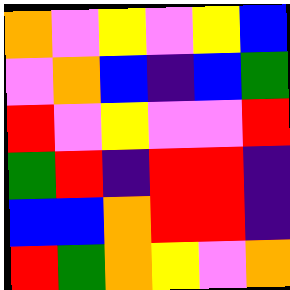[["orange", "violet", "yellow", "violet", "yellow", "blue"], ["violet", "orange", "blue", "indigo", "blue", "green"], ["red", "violet", "yellow", "violet", "violet", "red"], ["green", "red", "indigo", "red", "red", "indigo"], ["blue", "blue", "orange", "red", "red", "indigo"], ["red", "green", "orange", "yellow", "violet", "orange"]]